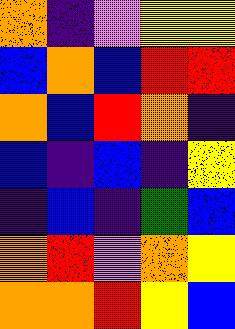[["orange", "indigo", "violet", "yellow", "yellow"], ["blue", "orange", "blue", "red", "red"], ["orange", "blue", "red", "orange", "indigo"], ["blue", "indigo", "blue", "indigo", "yellow"], ["indigo", "blue", "indigo", "green", "blue"], ["orange", "red", "violet", "orange", "yellow"], ["orange", "orange", "red", "yellow", "blue"]]